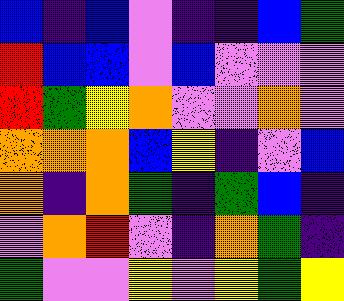[["blue", "indigo", "blue", "violet", "indigo", "indigo", "blue", "green"], ["red", "blue", "blue", "violet", "blue", "violet", "violet", "violet"], ["red", "green", "yellow", "orange", "violet", "violet", "orange", "violet"], ["orange", "orange", "orange", "blue", "yellow", "indigo", "violet", "blue"], ["orange", "indigo", "orange", "green", "indigo", "green", "blue", "indigo"], ["violet", "orange", "red", "violet", "indigo", "orange", "green", "indigo"], ["green", "violet", "violet", "yellow", "violet", "yellow", "green", "yellow"]]